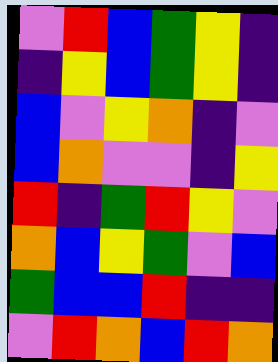[["violet", "red", "blue", "green", "yellow", "indigo"], ["indigo", "yellow", "blue", "green", "yellow", "indigo"], ["blue", "violet", "yellow", "orange", "indigo", "violet"], ["blue", "orange", "violet", "violet", "indigo", "yellow"], ["red", "indigo", "green", "red", "yellow", "violet"], ["orange", "blue", "yellow", "green", "violet", "blue"], ["green", "blue", "blue", "red", "indigo", "indigo"], ["violet", "red", "orange", "blue", "red", "orange"]]